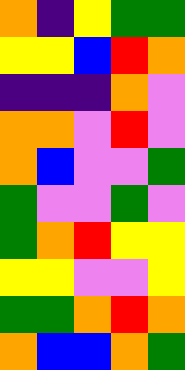[["orange", "indigo", "yellow", "green", "green"], ["yellow", "yellow", "blue", "red", "orange"], ["indigo", "indigo", "indigo", "orange", "violet"], ["orange", "orange", "violet", "red", "violet"], ["orange", "blue", "violet", "violet", "green"], ["green", "violet", "violet", "green", "violet"], ["green", "orange", "red", "yellow", "yellow"], ["yellow", "yellow", "violet", "violet", "yellow"], ["green", "green", "orange", "red", "orange"], ["orange", "blue", "blue", "orange", "green"]]